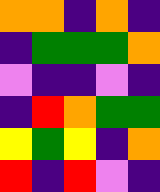[["orange", "orange", "indigo", "orange", "indigo"], ["indigo", "green", "green", "green", "orange"], ["violet", "indigo", "indigo", "violet", "indigo"], ["indigo", "red", "orange", "green", "green"], ["yellow", "green", "yellow", "indigo", "orange"], ["red", "indigo", "red", "violet", "indigo"]]